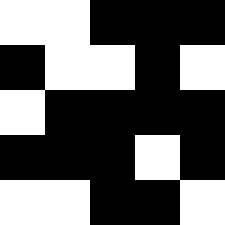[["white", "white", "black", "black", "black"], ["black", "white", "white", "black", "white"], ["white", "black", "black", "black", "black"], ["black", "black", "black", "white", "black"], ["white", "white", "black", "black", "white"]]